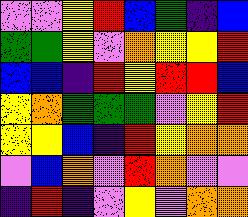[["violet", "violet", "yellow", "red", "blue", "green", "indigo", "blue"], ["green", "green", "yellow", "violet", "orange", "yellow", "yellow", "red"], ["blue", "blue", "indigo", "red", "yellow", "red", "red", "blue"], ["yellow", "orange", "green", "green", "green", "violet", "yellow", "red"], ["yellow", "yellow", "blue", "indigo", "red", "yellow", "orange", "orange"], ["violet", "blue", "orange", "violet", "red", "orange", "violet", "violet"], ["indigo", "red", "indigo", "violet", "yellow", "violet", "orange", "orange"]]